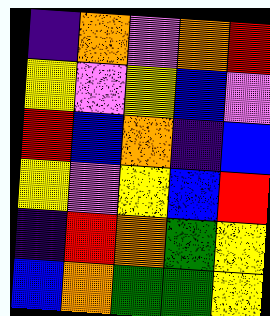[["indigo", "orange", "violet", "orange", "red"], ["yellow", "violet", "yellow", "blue", "violet"], ["red", "blue", "orange", "indigo", "blue"], ["yellow", "violet", "yellow", "blue", "red"], ["indigo", "red", "orange", "green", "yellow"], ["blue", "orange", "green", "green", "yellow"]]